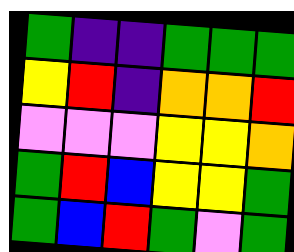[["green", "indigo", "indigo", "green", "green", "green"], ["yellow", "red", "indigo", "orange", "orange", "red"], ["violet", "violet", "violet", "yellow", "yellow", "orange"], ["green", "red", "blue", "yellow", "yellow", "green"], ["green", "blue", "red", "green", "violet", "green"]]